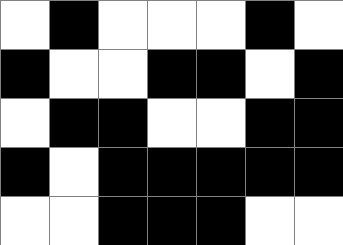[["white", "black", "white", "white", "white", "black", "white"], ["black", "white", "white", "black", "black", "white", "black"], ["white", "black", "black", "white", "white", "black", "black"], ["black", "white", "black", "black", "black", "black", "black"], ["white", "white", "black", "black", "black", "white", "white"]]